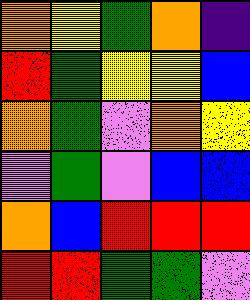[["orange", "yellow", "green", "orange", "indigo"], ["red", "green", "yellow", "yellow", "blue"], ["orange", "green", "violet", "orange", "yellow"], ["violet", "green", "violet", "blue", "blue"], ["orange", "blue", "red", "red", "red"], ["red", "red", "green", "green", "violet"]]